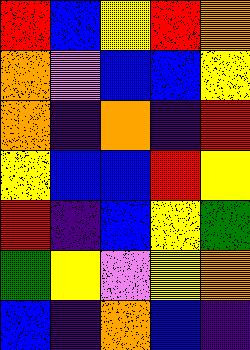[["red", "blue", "yellow", "red", "orange"], ["orange", "violet", "blue", "blue", "yellow"], ["orange", "indigo", "orange", "indigo", "red"], ["yellow", "blue", "blue", "red", "yellow"], ["red", "indigo", "blue", "yellow", "green"], ["green", "yellow", "violet", "yellow", "orange"], ["blue", "indigo", "orange", "blue", "indigo"]]